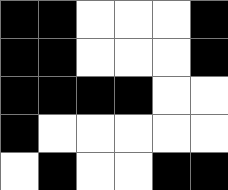[["black", "black", "white", "white", "white", "black"], ["black", "black", "white", "white", "white", "black"], ["black", "black", "black", "black", "white", "white"], ["black", "white", "white", "white", "white", "white"], ["white", "black", "white", "white", "black", "black"]]